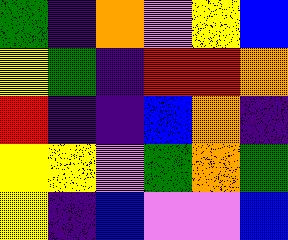[["green", "indigo", "orange", "violet", "yellow", "blue"], ["yellow", "green", "indigo", "red", "red", "orange"], ["red", "indigo", "indigo", "blue", "orange", "indigo"], ["yellow", "yellow", "violet", "green", "orange", "green"], ["yellow", "indigo", "blue", "violet", "violet", "blue"]]